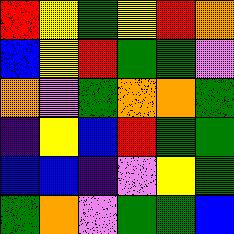[["red", "yellow", "green", "yellow", "red", "orange"], ["blue", "yellow", "red", "green", "green", "violet"], ["orange", "violet", "green", "orange", "orange", "green"], ["indigo", "yellow", "blue", "red", "green", "green"], ["blue", "blue", "indigo", "violet", "yellow", "green"], ["green", "orange", "violet", "green", "green", "blue"]]